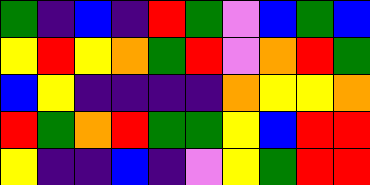[["green", "indigo", "blue", "indigo", "red", "green", "violet", "blue", "green", "blue"], ["yellow", "red", "yellow", "orange", "green", "red", "violet", "orange", "red", "green"], ["blue", "yellow", "indigo", "indigo", "indigo", "indigo", "orange", "yellow", "yellow", "orange"], ["red", "green", "orange", "red", "green", "green", "yellow", "blue", "red", "red"], ["yellow", "indigo", "indigo", "blue", "indigo", "violet", "yellow", "green", "red", "red"]]